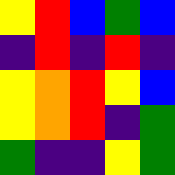[["yellow", "red", "blue", "green", "blue"], ["indigo", "red", "indigo", "red", "indigo"], ["yellow", "orange", "red", "yellow", "blue"], ["yellow", "orange", "red", "indigo", "green"], ["green", "indigo", "indigo", "yellow", "green"]]